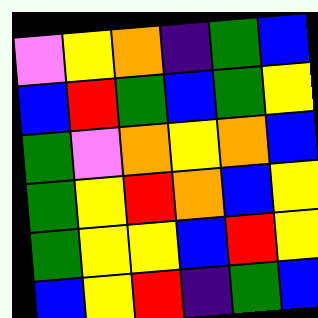[["violet", "yellow", "orange", "indigo", "green", "blue"], ["blue", "red", "green", "blue", "green", "yellow"], ["green", "violet", "orange", "yellow", "orange", "blue"], ["green", "yellow", "red", "orange", "blue", "yellow"], ["green", "yellow", "yellow", "blue", "red", "yellow"], ["blue", "yellow", "red", "indigo", "green", "blue"]]